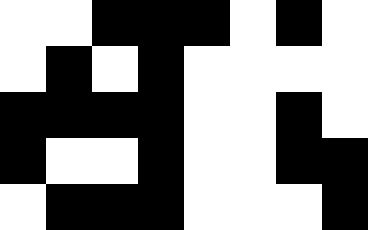[["white", "white", "black", "black", "black", "white", "black", "white"], ["white", "black", "white", "black", "white", "white", "white", "white"], ["black", "black", "black", "black", "white", "white", "black", "white"], ["black", "white", "white", "black", "white", "white", "black", "black"], ["white", "black", "black", "black", "white", "white", "white", "black"]]